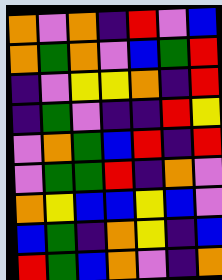[["orange", "violet", "orange", "indigo", "red", "violet", "blue"], ["orange", "green", "orange", "violet", "blue", "green", "red"], ["indigo", "violet", "yellow", "yellow", "orange", "indigo", "red"], ["indigo", "green", "violet", "indigo", "indigo", "red", "yellow"], ["violet", "orange", "green", "blue", "red", "indigo", "red"], ["violet", "green", "green", "red", "indigo", "orange", "violet"], ["orange", "yellow", "blue", "blue", "yellow", "blue", "violet"], ["blue", "green", "indigo", "orange", "yellow", "indigo", "blue"], ["red", "green", "blue", "orange", "violet", "indigo", "orange"]]